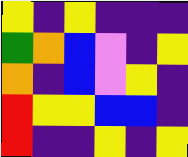[["yellow", "indigo", "yellow", "indigo", "indigo", "indigo"], ["green", "orange", "blue", "violet", "indigo", "yellow"], ["orange", "indigo", "blue", "violet", "yellow", "indigo"], ["red", "yellow", "yellow", "blue", "blue", "indigo"], ["red", "indigo", "indigo", "yellow", "indigo", "yellow"]]